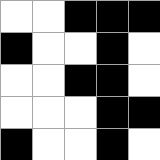[["white", "white", "black", "black", "black"], ["black", "white", "white", "black", "white"], ["white", "white", "black", "black", "white"], ["white", "white", "white", "black", "black"], ["black", "white", "white", "black", "white"]]